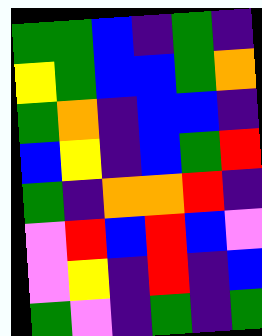[["green", "green", "blue", "indigo", "green", "indigo"], ["yellow", "green", "blue", "blue", "green", "orange"], ["green", "orange", "indigo", "blue", "blue", "indigo"], ["blue", "yellow", "indigo", "blue", "green", "red"], ["green", "indigo", "orange", "orange", "red", "indigo"], ["violet", "red", "blue", "red", "blue", "violet"], ["violet", "yellow", "indigo", "red", "indigo", "blue"], ["green", "violet", "indigo", "green", "indigo", "green"]]